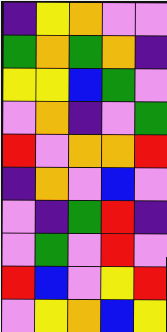[["indigo", "yellow", "orange", "violet", "violet"], ["green", "orange", "green", "orange", "indigo"], ["yellow", "yellow", "blue", "green", "violet"], ["violet", "orange", "indigo", "violet", "green"], ["red", "violet", "orange", "orange", "red"], ["indigo", "orange", "violet", "blue", "violet"], ["violet", "indigo", "green", "red", "indigo"], ["violet", "green", "violet", "red", "violet"], ["red", "blue", "violet", "yellow", "red"], ["violet", "yellow", "orange", "blue", "yellow"]]